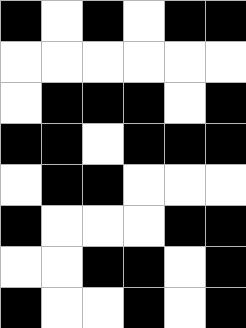[["black", "white", "black", "white", "black", "black"], ["white", "white", "white", "white", "white", "white"], ["white", "black", "black", "black", "white", "black"], ["black", "black", "white", "black", "black", "black"], ["white", "black", "black", "white", "white", "white"], ["black", "white", "white", "white", "black", "black"], ["white", "white", "black", "black", "white", "black"], ["black", "white", "white", "black", "white", "black"]]